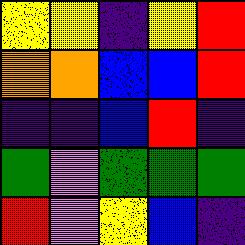[["yellow", "yellow", "indigo", "yellow", "red"], ["orange", "orange", "blue", "blue", "red"], ["indigo", "indigo", "blue", "red", "indigo"], ["green", "violet", "green", "green", "green"], ["red", "violet", "yellow", "blue", "indigo"]]